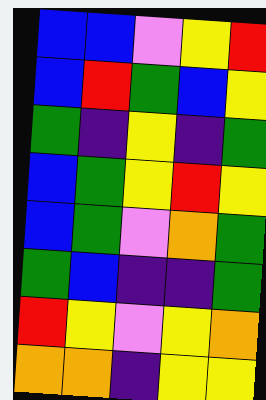[["blue", "blue", "violet", "yellow", "red"], ["blue", "red", "green", "blue", "yellow"], ["green", "indigo", "yellow", "indigo", "green"], ["blue", "green", "yellow", "red", "yellow"], ["blue", "green", "violet", "orange", "green"], ["green", "blue", "indigo", "indigo", "green"], ["red", "yellow", "violet", "yellow", "orange"], ["orange", "orange", "indigo", "yellow", "yellow"]]